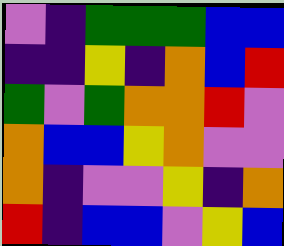[["violet", "indigo", "green", "green", "green", "blue", "blue"], ["indigo", "indigo", "yellow", "indigo", "orange", "blue", "red"], ["green", "violet", "green", "orange", "orange", "red", "violet"], ["orange", "blue", "blue", "yellow", "orange", "violet", "violet"], ["orange", "indigo", "violet", "violet", "yellow", "indigo", "orange"], ["red", "indigo", "blue", "blue", "violet", "yellow", "blue"]]